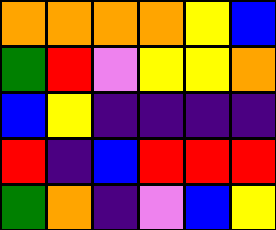[["orange", "orange", "orange", "orange", "yellow", "blue"], ["green", "red", "violet", "yellow", "yellow", "orange"], ["blue", "yellow", "indigo", "indigo", "indigo", "indigo"], ["red", "indigo", "blue", "red", "red", "red"], ["green", "orange", "indigo", "violet", "blue", "yellow"]]